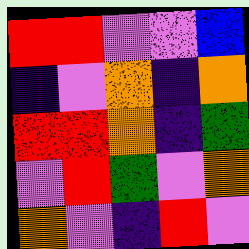[["red", "red", "violet", "violet", "blue"], ["indigo", "violet", "orange", "indigo", "orange"], ["red", "red", "orange", "indigo", "green"], ["violet", "red", "green", "violet", "orange"], ["orange", "violet", "indigo", "red", "violet"]]